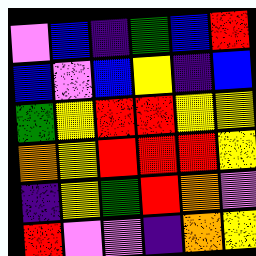[["violet", "blue", "indigo", "green", "blue", "red"], ["blue", "violet", "blue", "yellow", "indigo", "blue"], ["green", "yellow", "red", "red", "yellow", "yellow"], ["orange", "yellow", "red", "red", "red", "yellow"], ["indigo", "yellow", "green", "red", "orange", "violet"], ["red", "violet", "violet", "indigo", "orange", "yellow"]]